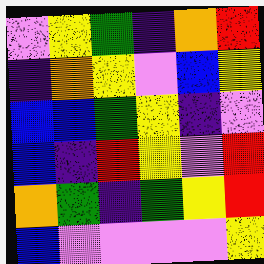[["violet", "yellow", "green", "indigo", "orange", "red"], ["indigo", "orange", "yellow", "violet", "blue", "yellow"], ["blue", "blue", "green", "yellow", "indigo", "violet"], ["blue", "indigo", "red", "yellow", "violet", "red"], ["orange", "green", "indigo", "green", "yellow", "red"], ["blue", "violet", "violet", "violet", "violet", "yellow"]]